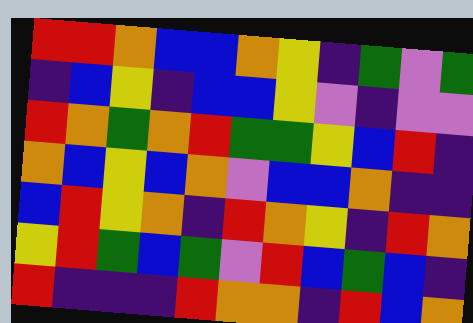[["red", "red", "orange", "blue", "blue", "orange", "yellow", "indigo", "green", "violet", "green"], ["indigo", "blue", "yellow", "indigo", "blue", "blue", "yellow", "violet", "indigo", "violet", "violet"], ["red", "orange", "green", "orange", "red", "green", "green", "yellow", "blue", "red", "indigo"], ["orange", "blue", "yellow", "blue", "orange", "violet", "blue", "blue", "orange", "indigo", "indigo"], ["blue", "red", "yellow", "orange", "indigo", "red", "orange", "yellow", "indigo", "red", "orange"], ["yellow", "red", "green", "blue", "green", "violet", "red", "blue", "green", "blue", "indigo"], ["red", "indigo", "indigo", "indigo", "red", "orange", "orange", "indigo", "red", "blue", "orange"]]